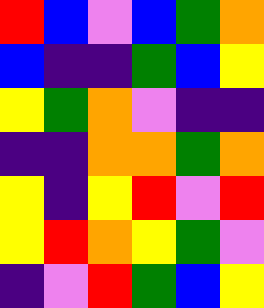[["red", "blue", "violet", "blue", "green", "orange"], ["blue", "indigo", "indigo", "green", "blue", "yellow"], ["yellow", "green", "orange", "violet", "indigo", "indigo"], ["indigo", "indigo", "orange", "orange", "green", "orange"], ["yellow", "indigo", "yellow", "red", "violet", "red"], ["yellow", "red", "orange", "yellow", "green", "violet"], ["indigo", "violet", "red", "green", "blue", "yellow"]]